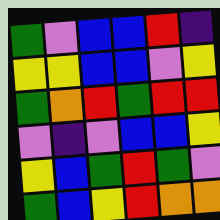[["green", "violet", "blue", "blue", "red", "indigo"], ["yellow", "yellow", "blue", "blue", "violet", "yellow"], ["green", "orange", "red", "green", "red", "red"], ["violet", "indigo", "violet", "blue", "blue", "yellow"], ["yellow", "blue", "green", "red", "green", "violet"], ["green", "blue", "yellow", "red", "orange", "orange"]]